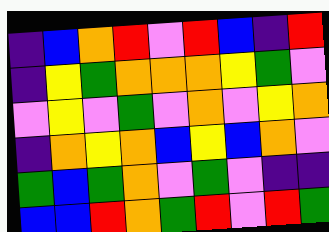[["indigo", "blue", "orange", "red", "violet", "red", "blue", "indigo", "red"], ["indigo", "yellow", "green", "orange", "orange", "orange", "yellow", "green", "violet"], ["violet", "yellow", "violet", "green", "violet", "orange", "violet", "yellow", "orange"], ["indigo", "orange", "yellow", "orange", "blue", "yellow", "blue", "orange", "violet"], ["green", "blue", "green", "orange", "violet", "green", "violet", "indigo", "indigo"], ["blue", "blue", "red", "orange", "green", "red", "violet", "red", "green"]]